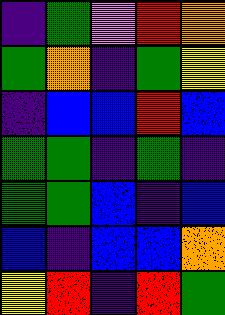[["indigo", "green", "violet", "red", "orange"], ["green", "orange", "indigo", "green", "yellow"], ["indigo", "blue", "blue", "red", "blue"], ["green", "green", "indigo", "green", "indigo"], ["green", "green", "blue", "indigo", "blue"], ["blue", "indigo", "blue", "blue", "orange"], ["yellow", "red", "indigo", "red", "green"]]